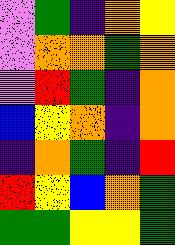[["violet", "green", "indigo", "orange", "yellow"], ["violet", "orange", "orange", "green", "orange"], ["violet", "red", "green", "indigo", "orange"], ["blue", "yellow", "orange", "indigo", "orange"], ["indigo", "orange", "green", "indigo", "red"], ["red", "yellow", "blue", "orange", "green"], ["green", "green", "yellow", "yellow", "green"]]